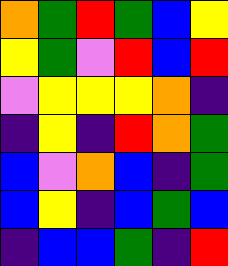[["orange", "green", "red", "green", "blue", "yellow"], ["yellow", "green", "violet", "red", "blue", "red"], ["violet", "yellow", "yellow", "yellow", "orange", "indigo"], ["indigo", "yellow", "indigo", "red", "orange", "green"], ["blue", "violet", "orange", "blue", "indigo", "green"], ["blue", "yellow", "indigo", "blue", "green", "blue"], ["indigo", "blue", "blue", "green", "indigo", "red"]]